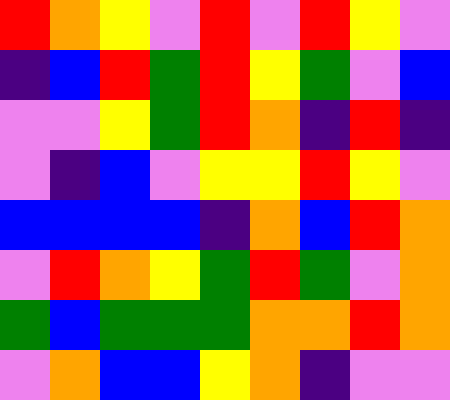[["red", "orange", "yellow", "violet", "red", "violet", "red", "yellow", "violet"], ["indigo", "blue", "red", "green", "red", "yellow", "green", "violet", "blue"], ["violet", "violet", "yellow", "green", "red", "orange", "indigo", "red", "indigo"], ["violet", "indigo", "blue", "violet", "yellow", "yellow", "red", "yellow", "violet"], ["blue", "blue", "blue", "blue", "indigo", "orange", "blue", "red", "orange"], ["violet", "red", "orange", "yellow", "green", "red", "green", "violet", "orange"], ["green", "blue", "green", "green", "green", "orange", "orange", "red", "orange"], ["violet", "orange", "blue", "blue", "yellow", "orange", "indigo", "violet", "violet"]]